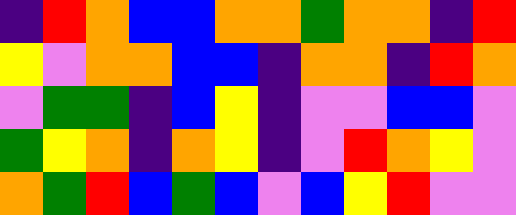[["indigo", "red", "orange", "blue", "blue", "orange", "orange", "green", "orange", "orange", "indigo", "red"], ["yellow", "violet", "orange", "orange", "blue", "blue", "indigo", "orange", "orange", "indigo", "red", "orange"], ["violet", "green", "green", "indigo", "blue", "yellow", "indigo", "violet", "violet", "blue", "blue", "violet"], ["green", "yellow", "orange", "indigo", "orange", "yellow", "indigo", "violet", "red", "orange", "yellow", "violet"], ["orange", "green", "red", "blue", "green", "blue", "violet", "blue", "yellow", "red", "violet", "violet"]]